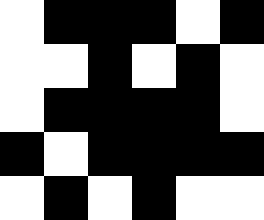[["white", "black", "black", "black", "white", "black"], ["white", "white", "black", "white", "black", "white"], ["white", "black", "black", "black", "black", "white"], ["black", "white", "black", "black", "black", "black"], ["white", "black", "white", "black", "white", "white"]]